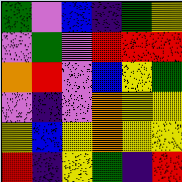[["green", "violet", "blue", "indigo", "green", "yellow"], ["violet", "green", "violet", "red", "red", "red"], ["orange", "red", "violet", "blue", "yellow", "green"], ["violet", "indigo", "violet", "orange", "yellow", "yellow"], ["yellow", "blue", "yellow", "orange", "yellow", "yellow"], ["red", "indigo", "yellow", "green", "indigo", "red"]]